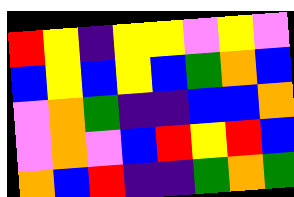[["red", "yellow", "indigo", "yellow", "yellow", "violet", "yellow", "violet"], ["blue", "yellow", "blue", "yellow", "blue", "green", "orange", "blue"], ["violet", "orange", "green", "indigo", "indigo", "blue", "blue", "orange"], ["violet", "orange", "violet", "blue", "red", "yellow", "red", "blue"], ["orange", "blue", "red", "indigo", "indigo", "green", "orange", "green"]]